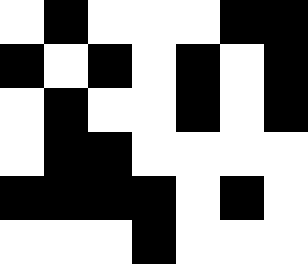[["white", "black", "white", "white", "white", "black", "black"], ["black", "white", "black", "white", "black", "white", "black"], ["white", "black", "white", "white", "black", "white", "black"], ["white", "black", "black", "white", "white", "white", "white"], ["black", "black", "black", "black", "white", "black", "white"], ["white", "white", "white", "black", "white", "white", "white"]]